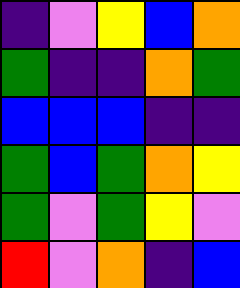[["indigo", "violet", "yellow", "blue", "orange"], ["green", "indigo", "indigo", "orange", "green"], ["blue", "blue", "blue", "indigo", "indigo"], ["green", "blue", "green", "orange", "yellow"], ["green", "violet", "green", "yellow", "violet"], ["red", "violet", "orange", "indigo", "blue"]]